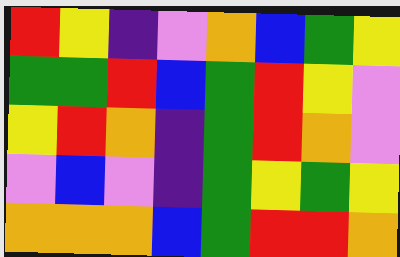[["red", "yellow", "indigo", "violet", "orange", "blue", "green", "yellow"], ["green", "green", "red", "blue", "green", "red", "yellow", "violet"], ["yellow", "red", "orange", "indigo", "green", "red", "orange", "violet"], ["violet", "blue", "violet", "indigo", "green", "yellow", "green", "yellow"], ["orange", "orange", "orange", "blue", "green", "red", "red", "orange"]]